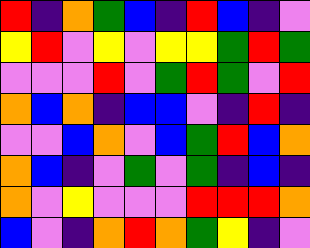[["red", "indigo", "orange", "green", "blue", "indigo", "red", "blue", "indigo", "violet"], ["yellow", "red", "violet", "yellow", "violet", "yellow", "yellow", "green", "red", "green"], ["violet", "violet", "violet", "red", "violet", "green", "red", "green", "violet", "red"], ["orange", "blue", "orange", "indigo", "blue", "blue", "violet", "indigo", "red", "indigo"], ["violet", "violet", "blue", "orange", "violet", "blue", "green", "red", "blue", "orange"], ["orange", "blue", "indigo", "violet", "green", "violet", "green", "indigo", "blue", "indigo"], ["orange", "violet", "yellow", "violet", "violet", "violet", "red", "red", "red", "orange"], ["blue", "violet", "indigo", "orange", "red", "orange", "green", "yellow", "indigo", "violet"]]